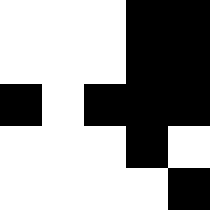[["white", "white", "white", "black", "black"], ["white", "white", "white", "black", "black"], ["black", "white", "black", "black", "black"], ["white", "white", "white", "black", "white"], ["white", "white", "white", "white", "black"]]